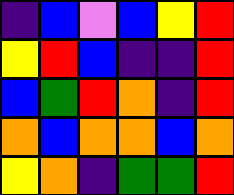[["indigo", "blue", "violet", "blue", "yellow", "red"], ["yellow", "red", "blue", "indigo", "indigo", "red"], ["blue", "green", "red", "orange", "indigo", "red"], ["orange", "blue", "orange", "orange", "blue", "orange"], ["yellow", "orange", "indigo", "green", "green", "red"]]